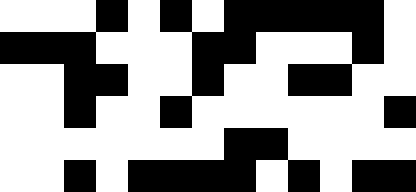[["white", "white", "white", "black", "white", "black", "white", "black", "black", "black", "black", "black", "white"], ["black", "black", "black", "white", "white", "white", "black", "black", "white", "white", "white", "black", "white"], ["white", "white", "black", "black", "white", "white", "black", "white", "white", "black", "black", "white", "white"], ["white", "white", "black", "white", "white", "black", "white", "white", "white", "white", "white", "white", "black"], ["white", "white", "white", "white", "white", "white", "white", "black", "black", "white", "white", "white", "white"], ["white", "white", "black", "white", "black", "black", "black", "black", "white", "black", "white", "black", "black"]]